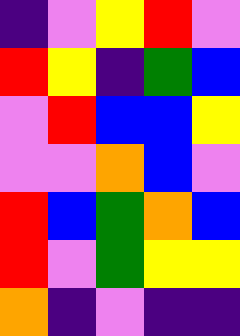[["indigo", "violet", "yellow", "red", "violet"], ["red", "yellow", "indigo", "green", "blue"], ["violet", "red", "blue", "blue", "yellow"], ["violet", "violet", "orange", "blue", "violet"], ["red", "blue", "green", "orange", "blue"], ["red", "violet", "green", "yellow", "yellow"], ["orange", "indigo", "violet", "indigo", "indigo"]]